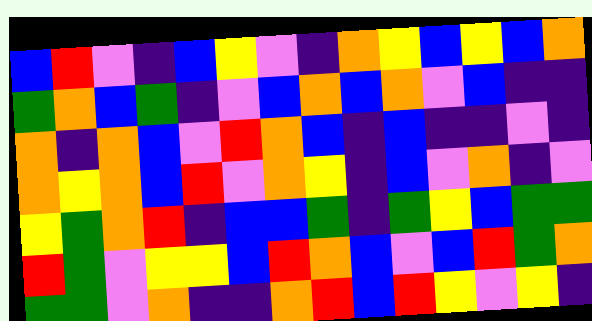[["blue", "red", "violet", "indigo", "blue", "yellow", "violet", "indigo", "orange", "yellow", "blue", "yellow", "blue", "orange"], ["green", "orange", "blue", "green", "indigo", "violet", "blue", "orange", "blue", "orange", "violet", "blue", "indigo", "indigo"], ["orange", "indigo", "orange", "blue", "violet", "red", "orange", "blue", "indigo", "blue", "indigo", "indigo", "violet", "indigo"], ["orange", "yellow", "orange", "blue", "red", "violet", "orange", "yellow", "indigo", "blue", "violet", "orange", "indigo", "violet"], ["yellow", "green", "orange", "red", "indigo", "blue", "blue", "green", "indigo", "green", "yellow", "blue", "green", "green"], ["red", "green", "violet", "yellow", "yellow", "blue", "red", "orange", "blue", "violet", "blue", "red", "green", "orange"], ["green", "green", "violet", "orange", "indigo", "indigo", "orange", "red", "blue", "red", "yellow", "violet", "yellow", "indigo"]]